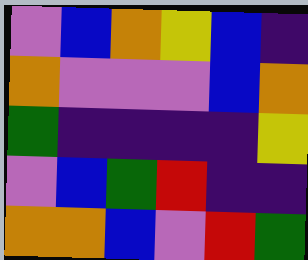[["violet", "blue", "orange", "yellow", "blue", "indigo"], ["orange", "violet", "violet", "violet", "blue", "orange"], ["green", "indigo", "indigo", "indigo", "indigo", "yellow"], ["violet", "blue", "green", "red", "indigo", "indigo"], ["orange", "orange", "blue", "violet", "red", "green"]]